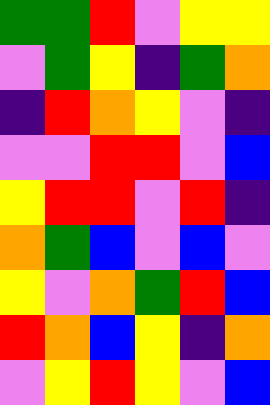[["green", "green", "red", "violet", "yellow", "yellow"], ["violet", "green", "yellow", "indigo", "green", "orange"], ["indigo", "red", "orange", "yellow", "violet", "indigo"], ["violet", "violet", "red", "red", "violet", "blue"], ["yellow", "red", "red", "violet", "red", "indigo"], ["orange", "green", "blue", "violet", "blue", "violet"], ["yellow", "violet", "orange", "green", "red", "blue"], ["red", "orange", "blue", "yellow", "indigo", "orange"], ["violet", "yellow", "red", "yellow", "violet", "blue"]]